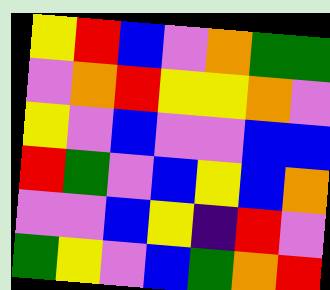[["yellow", "red", "blue", "violet", "orange", "green", "green"], ["violet", "orange", "red", "yellow", "yellow", "orange", "violet"], ["yellow", "violet", "blue", "violet", "violet", "blue", "blue"], ["red", "green", "violet", "blue", "yellow", "blue", "orange"], ["violet", "violet", "blue", "yellow", "indigo", "red", "violet"], ["green", "yellow", "violet", "blue", "green", "orange", "red"]]